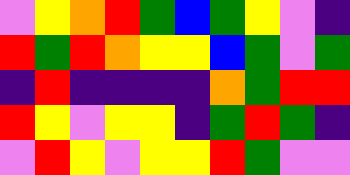[["violet", "yellow", "orange", "red", "green", "blue", "green", "yellow", "violet", "indigo"], ["red", "green", "red", "orange", "yellow", "yellow", "blue", "green", "violet", "green"], ["indigo", "red", "indigo", "indigo", "indigo", "indigo", "orange", "green", "red", "red"], ["red", "yellow", "violet", "yellow", "yellow", "indigo", "green", "red", "green", "indigo"], ["violet", "red", "yellow", "violet", "yellow", "yellow", "red", "green", "violet", "violet"]]